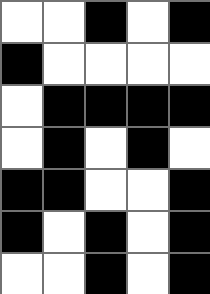[["white", "white", "black", "white", "black"], ["black", "white", "white", "white", "white"], ["white", "black", "black", "black", "black"], ["white", "black", "white", "black", "white"], ["black", "black", "white", "white", "black"], ["black", "white", "black", "white", "black"], ["white", "white", "black", "white", "black"]]